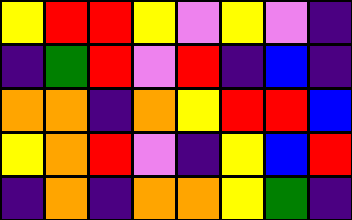[["yellow", "red", "red", "yellow", "violet", "yellow", "violet", "indigo"], ["indigo", "green", "red", "violet", "red", "indigo", "blue", "indigo"], ["orange", "orange", "indigo", "orange", "yellow", "red", "red", "blue"], ["yellow", "orange", "red", "violet", "indigo", "yellow", "blue", "red"], ["indigo", "orange", "indigo", "orange", "orange", "yellow", "green", "indigo"]]